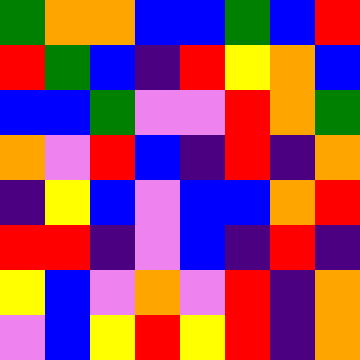[["green", "orange", "orange", "blue", "blue", "green", "blue", "red"], ["red", "green", "blue", "indigo", "red", "yellow", "orange", "blue"], ["blue", "blue", "green", "violet", "violet", "red", "orange", "green"], ["orange", "violet", "red", "blue", "indigo", "red", "indigo", "orange"], ["indigo", "yellow", "blue", "violet", "blue", "blue", "orange", "red"], ["red", "red", "indigo", "violet", "blue", "indigo", "red", "indigo"], ["yellow", "blue", "violet", "orange", "violet", "red", "indigo", "orange"], ["violet", "blue", "yellow", "red", "yellow", "red", "indigo", "orange"]]